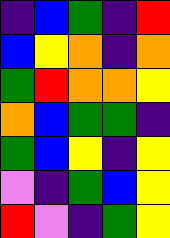[["indigo", "blue", "green", "indigo", "red"], ["blue", "yellow", "orange", "indigo", "orange"], ["green", "red", "orange", "orange", "yellow"], ["orange", "blue", "green", "green", "indigo"], ["green", "blue", "yellow", "indigo", "yellow"], ["violet", "indigo", "green", "blue", "yellow"], ["red", "violet", "indigo", "green", "yellow"]]